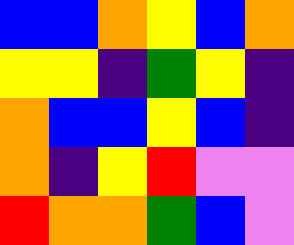[["blue", "blue", "orange", "yellow", "blue", "orange"], ["yellow", "yellow", "indigo", "green", "yellow", "indigo"], ["orange", "blue", "blue", "yellow", "blue", "indigo"], ["orange", "indigo", "yellow", "red", "violet", "violet"], ["red", "orange", "orange", "green", "blue", "violet"]]